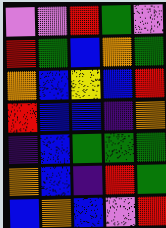[["violet", "violet", "red", "green", "violet"], ["red", "green", "blue", "orange", "green"], ["orange", "blue", "yellow", "blue", "red"], ["red", "blue", "blue", "indigo", "orange"], ["indigo", "blue", "green", "green", "green"], ["orange", "blue", "indigo", "red", "green"], ["blue", "orange", "blue", "violet", "red"]]